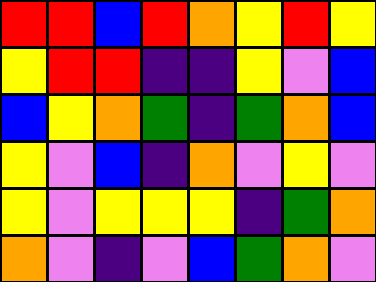[["red", "red", "blue", "red", "orange", "yellow", "red", "yellow"], ["yellow", "red", "red", "indigo", "indigo", "yellow", "violet", "blue"], ["blue", "yellow", "orange", "green", "indigo", "green", "orange", "blue"], ["yellow", "violet", "blue", "indigo", "orange", "violet", "yellow", "violet"], ["yellow", "violet", "yellow", "yellow", "yellow", "indigo", "green", "orange"], ["orange", "violet", "indigo", "violet", "blue", "green", "orange", "violet"]]